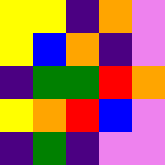[["yellow", "yellow", "indigo", "orange", "violet"], ["yellow", "blue", "orange", "indigo", "violet"], ["indigo", "green", "green", "red", "orange"], ["yellow", "orange", "red", "blue", "violet"], ["indigo", "green", "indigo", "violet", "violet"]]